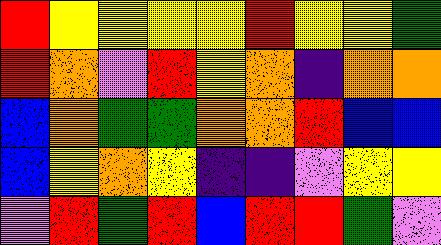[["red", "yellow", "yellow", "yellow", "yellow", "red", "yellow", "yellow", "green"], ["red", "orange", "violet", "red", "yellow", "orange", "indigo", "orange", "orange"], ["blue", "orange", "green", "green", "orange", "orange", "red", "blue", "blue"], ["blue", "yellow", "orange", "yellow", "indigo", "indigo", "violet", "yellow", "yellow"], ["violet", "red", "green", "red", "blue", "red", "red", "green", "violet"]]